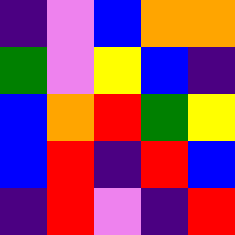[["indigo", "violet", "blue", "orange", "orange"], ["green", "violet", "yellow", "blue", "indigo"], ["blue", "orange", "red", "green", "yellow"], ["blue", "red", "indigo", "red", "blue"], ["indigo", "red", "violet", "indigo", "red"]]